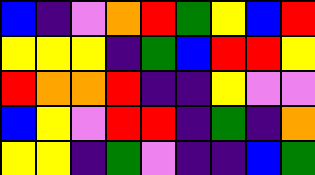[["blue", "indigo", "violet", "orange", "red", "green", "yellow", "blue", "red"], ["yellow", "yellow", "yellow", "indigo", "green", "blue", "red", "red", "yellow"], ["red", "orange", "orange", "red", "indigo", "indigo", "yellow", "violet", "violet"], ["blue", "yellow", "violet", "red", "red", "indigo", "green", "indigo", "orange"], ["yellow", "yellow", "indigo", "green", "violet", "indigo", "indigo", "blue", "green"]]